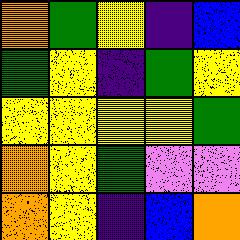[["orange", "green", "yellow", "indigo", "blue"], ["green", "yellow", "indigo", "green", "yellow"], ["yellow", "yellow", "yellow", "yellow", "green"], ["orange", "yellow", "green", "violet", "violet"], ["orange", "yellow", "indigo", "blue", "orange"]]